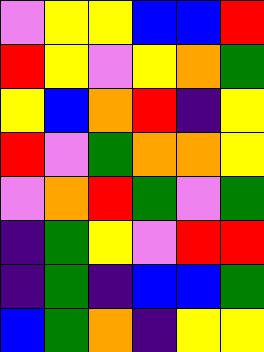[["violet", "yellow", "yellow", "blue", "blue", "red"], ["red", "yellow", "violet", "yellow", "orange", "green"], ["yellow", "blue", "orange", "red", "indigo", "yellow"], ["red", "violet", "green", "orange", "orange", "yellow"], ["violet", "orange", "red", "green", "violet", "green"], ["indigo", "green", "yellow", "violet", "red", "red"], ["indigo", "green", "indigo", "blue", "blue", "green"], ["blue", "green", "orange", "indigo", "yellow", "yellow"]]